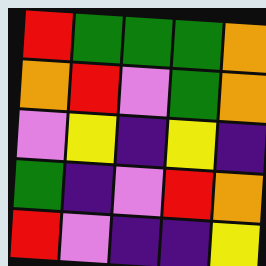[["red", "green", "green", "green", "orange"], ["orange", "red", "violet", "green", "orange"], ["violet", "yellow", "indigo", "yellow", "indigo"], ["green", "indigo", "violet", "red", "orange"], ["red", "violet", "indigo", "indigo", "yellow"]]